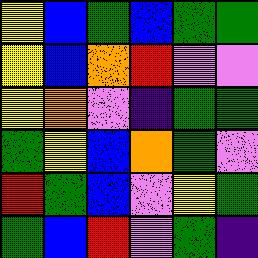[["yellow", "blue", "green", "blue", "green", "green"], ["yellow", "blue", "orange", "red", "violet", "violet"], ["yellow", "orange", "violet", "indigo", "green", "green"], ["green", "yellow", "blue", "orange", "green", "violet"], ["red", "green", "blue", "violet", "yellow", "green"], ["green", "blue", "red", "violet", "green", "indigo"]]